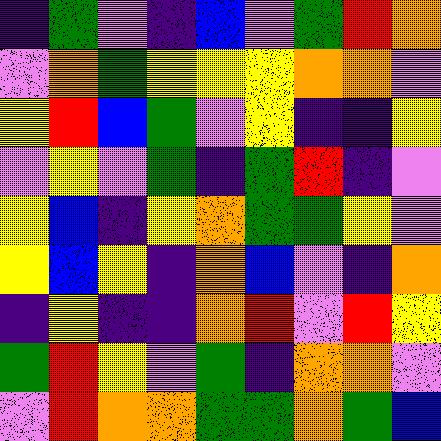[["indigo", "green", "violet", "indigo", "blue", "violet", "green", "red", "orange"], ["violet", "orange", "green", "yellow", "yellow", "yellow", "orange", "orange", "violet"], ["yellow", "red", "blue", "green", "violet", "yellow", "indigo", "indigo", "yellow"], ["violet", "yellow", "violet", "green", "indigo", "green", "red", "indigo", "violet"], ["yellow", "blue", "indigo", "yellow", "orange", "green", "green", "yellow", "violet"], ["yellow", "blue", "yellow", "indigo", "orange", "blue", "violet", "indigo", "orange"], ["indigo", "yellow", "indigo", "indigo", "orange", "red", "violet", "red", "yellow"], ["green", "red", "yellow", "violet", "green", "indigo", "orange", "orange", "violet"], ["violet", "red", "orange", "orange", "green", "green", "orange", "green", "blue"]]